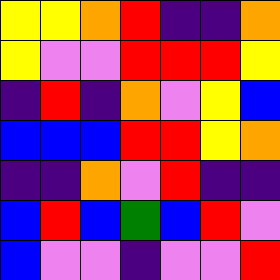[["yellow", "yellow", "orange", "red", "indigo", "indigo", "orange"], ["yellow", "violet", "violet", "red", "red", "red", "yellow"], ["indigo", "red", "indigo", "orange", "violet", "yellow", "blue"], ["blue", "blue", "blue", "red", "red", "yellow", "orange"], ["indigo", "indigo", "orange", "violet", "red", "indigo", "indigo"], ["blue", "red", "blue", "green", "blue", "red", "violet"], ["blue", "violet", "violet", "indigo", "violet", "violet", "red"]]